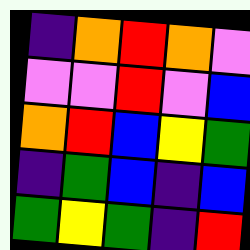[["indigo", "orange", "red", "orange", "violet"], ["violet", "violet", "red", "violet", "blue"], ["orange", "red", "blue", "yellow", "green"], ["indigo", "green", "blue", "indigo", "blue"], ["green", "yellow", "green", "indigo", "red"]]